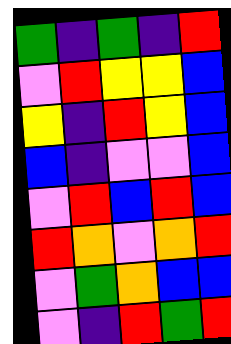[["green", "indigo", "green", "indigo", "red"], ["violet", "red", "yellow", "yellow", "blue"], ["yellow", "indigo", "red", "yellow", "blue"], ["blue", "indigo", "violet", "violet", "blue"], ["violet", "red", "blue", "red", "blue"], ["red", "orange", "violet", "orange", "red"], ["violet", "green", "orange", "blue", "blue"], ["violet", "indigo", "red", "green", "red"]]